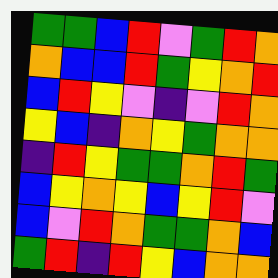[["green", "green", "blue", "red", "violet", "green", "red", "orange"], ["orange", "blue", "blue", "red", "green", "yellow", "orange", "red"], ["blue", "red", "yellow", "violet", "indigo", "violet", "red", "orange"], ["yellow", "blue", "indigo", "orange", "yellow", "green", "orange", "orange"], ["indigo", "red", "yellow", "green", "green", "orange", "red", "green"], ["blue", "yellow", "orange", "yellow", "blue", "yellow", "red", "violet"], ["blue", "violet", "red", "orange", "green", "green", "orange", "blue"], ["green", "red", "indigo", "red", "yellow", "blue", "orange", "orange"]]